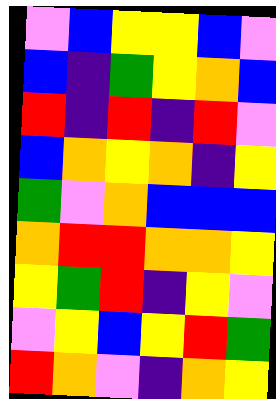[["violet", "blue", "yellow", "yellow", "blue", "violet"], ["blue", "indigo", "green", "yellow", "orange", "blue"], ["red", "indigo", "red", "indigo", "red", "violet"], ["blue", "orange", "yellow", "orange", "indigo", "yellow"], ["green", "violet", "orange", "blue", "blue", "blue"], ["orange", "red", "red", "orange", "orange", "yellow"], ["yellow", "green", "red", "indigo", "yellow", "violet"], ["violet", "yellow", "blue", "yellow", "red", "green"], ["red", "orange", "violet", "indigo", "orange", "yellow"]]